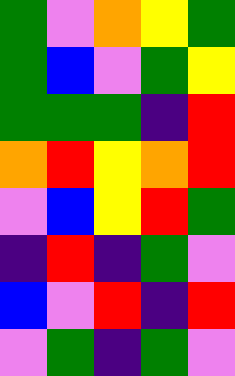[["green", "violet", "orange", "yellow", "green"], ["green", "blue", "violet", "green", "yellow"], ["green", "green", "green", "indigo", "red"], ["orange", "red", "yellow", "orange", "red"], ["violet", "blue", "yellow", "red", "green"], ["indigo", "red", "indigo", "green", "violet"], ["blue", "violet", "red", "indigo", "red"], ["violet", "green", "indigo", "green", "violet"]]